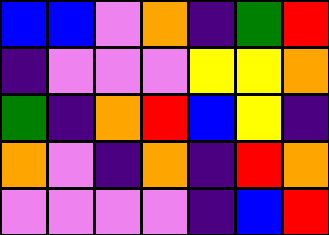[["blue", "blue", "violet", "orange", "indigo", "green", "red"], ["indigo", "violet", "violet", "violet", "yellow", "yellow", "orange"], ["green", "indigo", "orange", "red", "blue", "yellow", "indigo"], ["orange", "violet", "indigo", "orange", "indigo", "red", "orange"], ["violet", "violet", "violet", "violet", "indigo", "blue", "red"]]